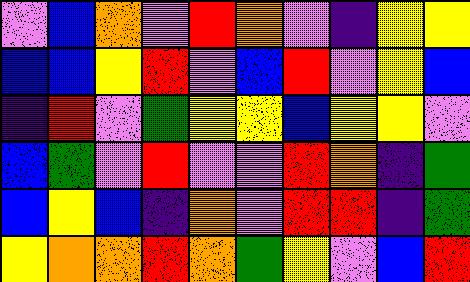[["violet", "blue", "orange", "violet", "red", "orange", "violet", "indigo", "yellow", "yellow"], ["blue", "blue", "yellow", "red", "violet", "blue", "red", "violet", "yellow", "blue"], ["indigo", "red", "violet", "green", "yellow", "yellow", "blue", "yellow", "yellow", "violet"], ["blue", "green", "violet", "red", "violet", "violet", "red", "orange", "indigo", "green"], ["blue", "yellow", "blue", "indigo", "orange", "violet", "red", "red", "indigo", "green"], ["yellow", "orange", "orange", "red", "orange", "green", "yellow", "violet", "blue", "red"]]